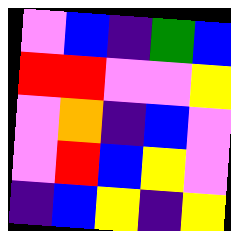[["violet", "blue", "indigo", "green", "blue"], ["red", "red", "violet", "violet", "yellow"], ["violet", "orange", "indigo", "blue", "violet"], ["violet", "red", "blue", "yellow", "violet"], ["indigo", "blue", "yellow", "indigo", "yellow"]]